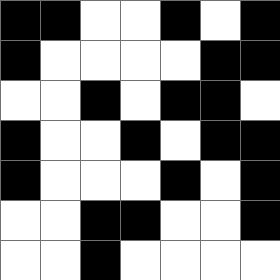[["black", "black", "white", "white", "black", "white", "black"], ["black", "white", "white", "white", "white", "black", "black"], ["white", "white", "black", "white", "black", "black", "white"], ["black", "white", "white", "black", "white", "black", "black"], ["black", "white", "white", "white", "black", "white", "black"], ["white", "white", "black", "black", "white", "white", "black"], ["white", "white", "black", "white", "white", "white", "white"]]